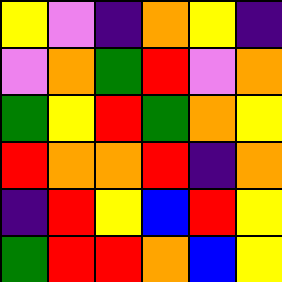[["yellow", "violet", "indigo", "orange", "yellow", "indigo"], ["violet", "orange", "green", "red", "violet", "orange"], ["green", "yellow", "red", "green", "orange", "yellow"], ["red", "orange", "orange", "red", "indigo", "orange"], ["indigo", "red", "yellow", "blue", "red", "yellow"], ["green", "red", "red", "orange", "blue", "yellow"]]